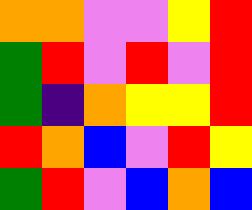[["orange", "orange", "violet", "violet", "yellow", "red"], ["green", "red", "violet", "red", "violet", "red"], ["green", "indigo", "orange", "yellow", "yellow", "red"], ["red", "orange", "blue", "violet", "red", "yellow"], ["green", "red", "violet", "blue", "orange", "blue"]]